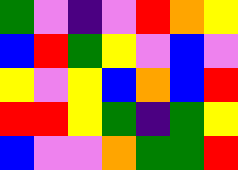[["green", "violet", "indigo", "violet", "red", "orange", "yellow"], ["blue", "red", "green", "yellow", "violet", "blue", "violet"], ["yellow", "violet", "yellow", "blue", "orange", "blue", "red"], ["red", "red", "yellow", "green", "indigo", "green", "yellow"], ["blue", "violet", "violet", "orange", "green", "green", "red"]]